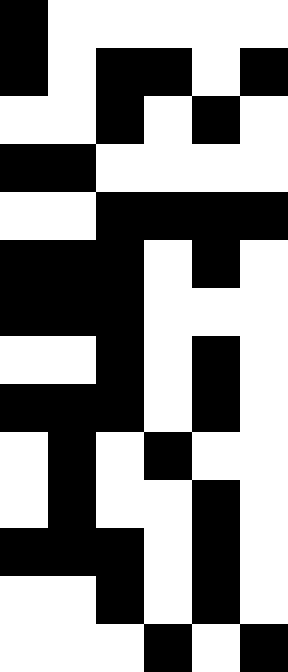[["black", "white", "white", "white", "white", "white"], ["black", "white", "black", "black", "white", "black"], ["white", "white", "black", "white", "black", "white"], ["black", "black", "white", "white", "white", "white"], ["white", "white", "black", "black", "black", "black"], ["black", "black", "black", "white", "black", "white"], ["black", "black", "black", "white", "white", "white"], ["white", "white", "black", "white", "black", "white"], ["black", "black", "black", "white", "black", "white"], ["white", "black", "white", "black", "white", "white"], ["white", "black", "white", "white", "black", "white"], ["black", "black", "black", "white", "black", "white"], ["white", "white", "black", "white", "black", "white"], ["white", "white", "white", "black", "white", "black"]]